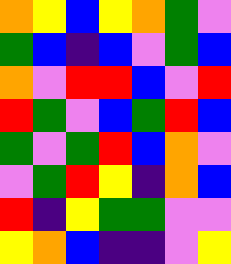[["orange", "yellow", "blue", "yellow", "orange", "green", "violet"], ["green", "blue", "indigo", "blue", "violet", "green", "blue"], ["orange", "violet", "red", "red", "blue", "violet", "red"], ["red", "green", "violet", "blue", "green", "red", "blue"], ["green", "violet", "green", "red", "blue", "orange", "violet"], ["violet", "green", "red", "yellow", "indigo", "orange", "blue"], ["red", "indigo", "yellow", "green", "green", "violet", "violet"], ["yellow", "orange", "blue", "indigo", "indigo", "violet", "yellow"]]